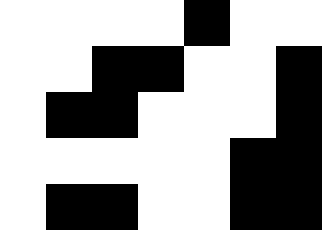[["white", "white", "white", "white", "black", "white", "white"], ["white", "white", "black", "black", "white", "white", "black"], ["white", "black", "black", "white", "white", "white", "black"], ["white", "white", "white", "white", "white", "black", "black"], ["white", "black", "black", "white", "white", "black", "black"]]